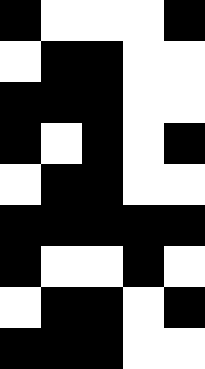[["black", "white", "white", "white", "black"], ["white", "black", "black", "white", "white"], ["black", "black", "black", "white", "white"], ["black", "white", "black", "white", "black"], ["white", "black", "black", "white", "white"], ["black", "black", "black", "black", "black"], ["black", "white", "white", "black", "white"], ["white", "black", "black", "white", "black"], ["black", "black", "black", "white", "white"]]